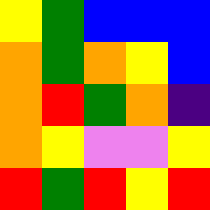[["yellow", "green", "blue", "blue", "blue"], ["orange", "green", "orange", "yellow", "blue"], ["orange", "red", "green", "orange", "indigo"], ["orange", "yellow", "violet", "violet", "yellow"], ["red", "green", "red", "yellow", "red"]]